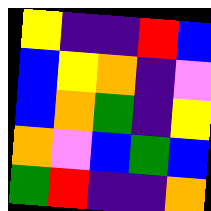[["yellow", "indigo", "indigo", "red", "blue"], ["blue", "yellow", "orange", "indigo", "violet"], ["blue", "orange", "green", "indigo", "yellow"], ["orange", "violet", "blue", "green", "blue"], ["green", "red", "indigo", "indigo", "orange"]]